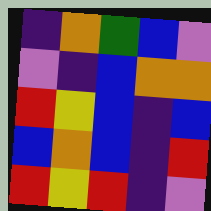[["indigo", "orange", "green", "blue", "violet"], ["violet", "indigo", "blue", "orange", "orange"], ["red", "yellow", "blue", "indigo", "blue"], ["blue", "orange", "blue", "indigo", "red"], ["red", "yellow", "red", "indigo", "violet"]]